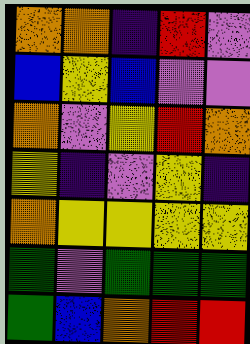[["orange", "orange", "indigo", "red", "violet"], ["blue", "yellow", "blue", "violet", "violet"], ["orange", "violet", "yellow", "red", "orange"], ["yellow", "indigo", "violet", "yellow", "indigo"], ["orange", "yellow", "yellow", "yellow", "yellow"], ["green", "violet", "green", "green", "green"], ["green", "blue", "orange", "red", "red"]]